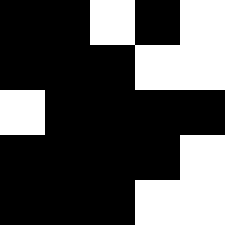[["black", "black", "white", "black", "white"], ["black", "black", "black", "white", "white"], ["white", "black", "black", "black", "black"], ["black", "black", "black", "black", "white"], ["black", "black", "black", "white", "white"]]